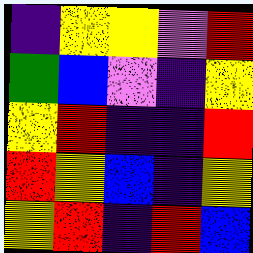[["indigo", "yellow", "yellow", "violet", "red"], ["green", "blue", "violet", "indigo", "yellow"], ["yellow", "red", "indigo", "indigo", "red"], ["red", "yellow", "blue", "indigo", "yellow"], ["yellow", "red", "indigo", "red", "blue"]]